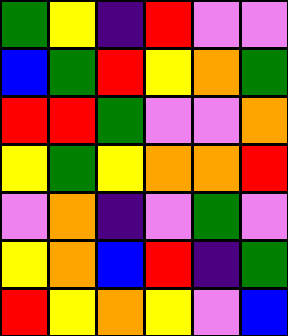[["green", "yellow", "indigo", "red", "violet", "violet"], ["blue", "green", "red", "yellow", "orange", "green"], ["red", "red", "green", "violet", "violet", "orange"], ["yellow", "green", "yellow", "orange", "orange", "red"], ["violet", "orange", "indigo", "violet", "green", "violet"], ["yellow", "orange", "blue", "red", "indigo", "green"], ["red", "yellow", "orange", "yellow", "violet", "blue"]]